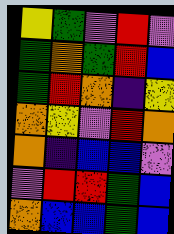[["yellow", "green", "violet", "red", "violet"], ["green", "orange", "green", "red", "blue"], ["green", "red", "orange", "indigo", "yellow"], ["orange", "yellow", "violet", "red", "orange"], ["orange", "indigo", "blue", "blue", "violet"], ["violet", "red", "red", "green", "blue"], ["orange", "blue", "blue", "green", "blue"]]